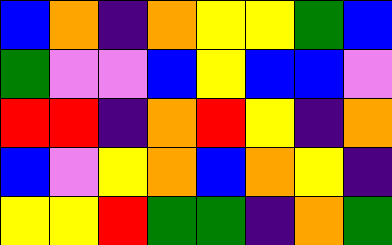[["blue", "orange", "indigo", "orange", "yellow", "yellow", "green", "blue"], ["green", "violet", "violet", "blue", "yellow", "blue", "blue", "violet"], ["red", "red", "indigo", "orange", "red", "yellow", "indigo", "orange"], ["blue", "violet", "yellow", "orange", "blue", "orange", "yellow", "indigo"], ["yellow", "yellow", "red", "green", "green", "indigo", "orange", "green"]]